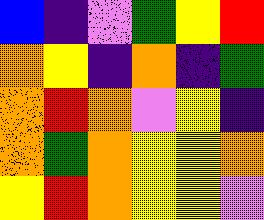[["blue", "indigo", "violet", "green", "yellow", "red"], ["orange", "yellow", "indigo", "orange", "indigo", "green"], ["orange", "red", "orange", "violet", "yellow", "indigo"], ["orange", "green", "orange", "yellow", "yellow", "orange"], ["yellow", "red", "orange", "yellow", "yellow", "violet"]]